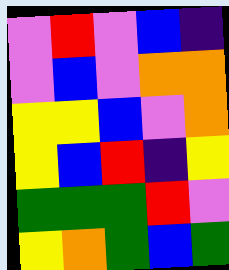[["violet", "red", "violet", "blue", "indigo"], ["violet", "blue", "violet", "orange", "orange"], ["yellow", "yellow", "blue", "violet", "orange"], ["yellow", "blue", "red", "indigo", "yellow"], ["green", "green", "green", "red", "violet"], ["yellow", "orange", "green", "blue", "green"]]